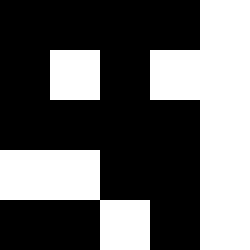[["black", "black", "black", "black", "white"], ["black", "white", "black", "white", "white"], ["black", "black", "black", "black", "white"], ["white", "white", "black", "black", "white"], ["black", "black", "white", "black", "white"]]